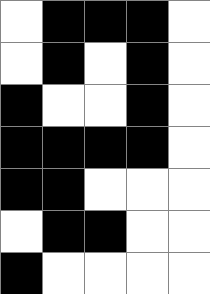[["white", "black", "black", "black", "white"], ["white", "black", "white", "black", "white"], ["black", "white", "white", "black", "white"], ["black", "black", "black", "black", "white"], ["black", "black", "white", "white", "white"], ["white", "black", "black", "white", "white"], ["black", "white", "white", "white", "white"]]